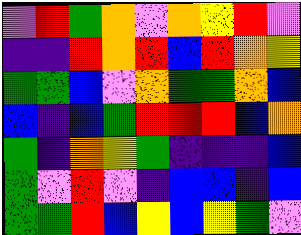[["violet", "red", "green", "orange", "violet", "orange", "yellow", "red", "violet"], ["indigo", "indigo", "red", "orange", "red", "blue", "red", "orange", "yellow"], ["green", "green", "blue", "violet", "orange", "green", "green", "orange", "blue"], ["blue", "indigo", "blue", "green", "red", "red", "red", "blue", "orange"], ["green", "indigo", "orange", "yellow", "green", "indigo", "indigo", "indigo", "blue"], ["green", "violet", "red", "violet", "indigo", "blue", "blue", "indigo", "blue"], ["green", "green", "red", "blue", "yellow", "blue", "yellow", "green", "violet"]]